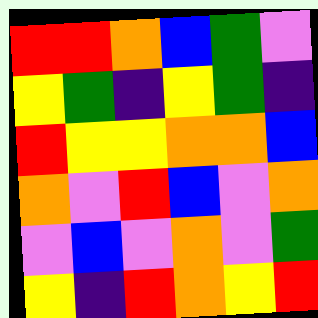[["red", "red", "orange", "blue", "green", "violet"], ["yellow", "green", "indigo", "yellow", "green", "indigo"], ["red", "yellow", "yellow", "orange", "orange", "blue"], ["orange", "violet", "red", "blue", "violet", "orange"], ["violet", "blue", "violet", "orange", "violet", "green"], ["yellow", "indigo", "red", "orange", "yellow", "red"]]